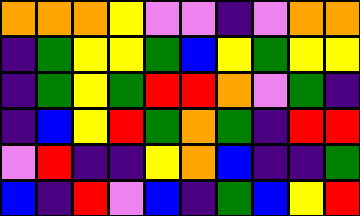[["orange", "orange", "orange", "yellow", "violet", "violet", "indigo", "violet", "orange", "orange"], ["indigo", "green", "yellow", "yellow", "green", "blue", "yellow", "green", "yellow", "yellow"], ["indigo", "green", "yellow", "green", "red", "red", "orange", "violet", "green", "indigo"], ["indigo", "blue", "yellow", "red", "green", "orange", "green", "indigo", "red", "red"], ["violet", "red", "indigo", "indigo", "yellow", "orange", "blue", "indigo", "indigo", "green"], ["blue", "indigo", "red", "violet", "blue", "indigo", "green", "blue", "yellow", "red"]]